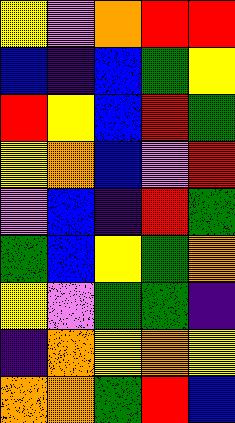[["yellow", "violet", "orange", "red", "red"], ["blue", "indigo", "blue", "green", "yellow"], ["red", "yellow", "blue", "red", "green"], ["yellow", "orange", "blue", "violet", "red"], ["violet", "blue", "indigo", "red", "green"], ["green", "blue", "yellow", "green", "orange"], ["yellow", "violet", "green", "green", "indigo"], ["indigo", "orange", "yellow", "orange", "yellow"], ["orange", "orange", "green", "red", "blue"]]